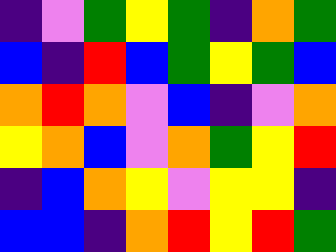[["indigo", "violet", "green", "yellow", "green", "indigo", "orange", "green"], ["blue", "indigo", "red", "blue", "green", "yellow", "green", "blue"], ["orange", "red", "orange", "violet", "blue", "indigo", "violet", "orange"], ["yellow", "orange", "blue", "violet", "orange", "green", "yellow", "red"], ["indigo", "blue", "orange", "yellow", "violet", "yellow", "yellow", "indigo"], ["blue", "blue", "indigo", "orange", "red", "yellow", "red", "green"]]